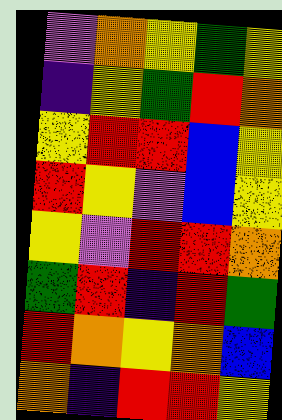[["violet", "orange", "yellow", "green", "yellow"], ["indigo", "yellow", "green", "red", "orange"], ["yellow", "red", "red", "blue", "yellow"], ["red", "yellow", "violet", "blue", "yellow"], ["yellow", "violet", "red", "red", "orange"], ["green", "red", "indigo", "red", "green"], ["red", "orange", "yellow", "orange", "blue"], ["orange", "indigo", "red", "red", "yellow"]]